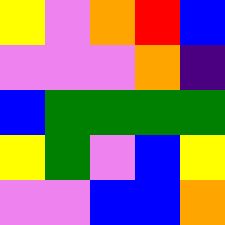[["yellow", "violet", "orange", "red", "blue"], ["violet", "violet", "violet", "orange", "indigo"], ["blue", "green", "green", "green", "green"], ["yellow", "green", "violet", "blue", "yellow"], ["violet", "violet", "blue", "blue", "orange"]]